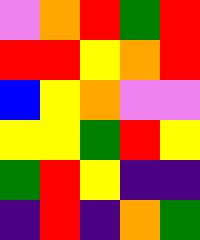[["violet", "orange", "red", "green", "red"], ["red", "red", "yellow", "orange", "red"], ["blue", "yellow", "orange", "violet", "violet"], ["yellow", "yellow", "green", "red", "yellow"], ["green", "red", "yellow", "indigo", "indigo"], ["indigo", "red", "indigo", "orange", "green"]]